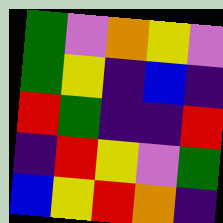[["green", "violet", "orange", "yellow", "violet"], ["green", "yellow", "indigo", "blue", "indigo"], ["red", "green", "indigo", "indigo", "red"], ["indigo", "red", "yellow", "violet", "green"], ["blue", "yellow", "red", "orange", "indigo"]]